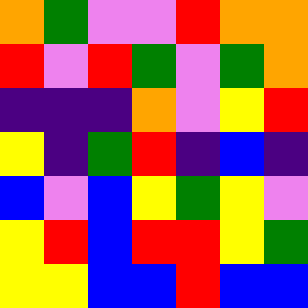[["orange", "green", "violet", "violet", "red", "orange", "orange"], ["red", "violet", "red", "green", "violet", "green", "orange"], ["indigo", "indigo", "indigo", "orange", "violet", "yellow", "red"], ["yellow", "indigo", "green", "red", "indigo", "blue", "indigo"], ["blue", "violet", "blue", "yellow", "green", "yellow", "violet"], ["yellow", "red", "blue", "red", "red", "yellow", "green"], ["yellow", "yellow", "blue", "blue", "red", "blue", "blue"]]